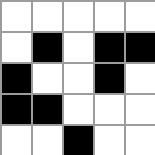[["white", "white", "white", "white", "white"], ["white", "black", "white", "black", "black"], ["black", "white", "white", "black", "white"], ["black", "black", "white", "white", "white"], ["white", "white", "black", "white", "white"]]